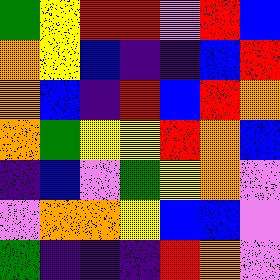[["green", "yellow", "red", "red", "violet", "red", "blue"], ["orange", "yellow", "blue", "indigo", "indigo", "blue", "red"], ["orange", "blue", "indigo", "red", "blue", "red", "orange"], ["orange", "green", "yellow", "yellow", "red", "orange", "blue"], ["indigo", "blue", "violet", "green", "yellow", "orange", "violet"], ["violet", "orange", "orange", "yellow", "blue", "blue", "violet"], ["green", "indigo", "indigo", "indigo", "red", "orange", "violet"]]